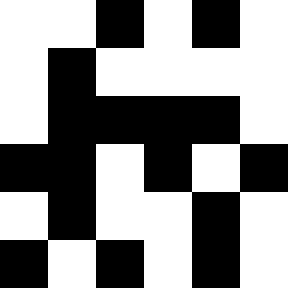[["white", "white", "black", "white", "black", "white"], ["white", "black", "white", "white", "white", "white"], ["white", "black", "black", "black", "black", "white"], ["black", "black", "white", "black", "white", "black"], ["white", "black", "white", "white", "black", "white"], ["black", "white", "black", "white", "black", "white"]]